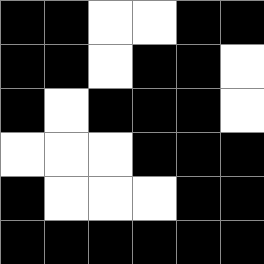[["black", "black", "white", "white", "black", "black"], ["black", "black", "white", "black", "black", "white"], ["black", "white", "black", "black", "black", "white"], ["white", "white", "white", "black", "black", "black"], ["black", "white", "white", "white", "black", "black"], ["black", "black", "black", "black", "black", "black"]]